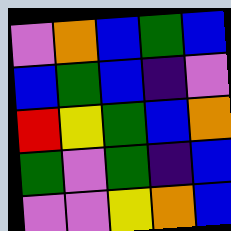[["violet", "orange", "blue", "green", "blue"], ["blue", "green", "blue", "indigo", "violet"], ["red", "yellow", "green", "blue", "orange"], ["green", "violet", "green", "indigo", "blue"], ["violet", "violet", "yellow", "orange", "blue"]]